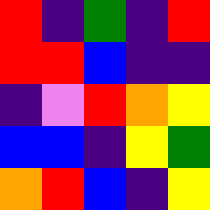[["red", "indigo", "green", "indigo", "red"], ["red", "red", "blue", "indigo", "indigo"], ["indigo", "violet", "red", "orange", "yellow"], ["blue", "blue", "indigo", "yellow", "green"], ["orange", "red", "blue", "indigo", "yellow"]]